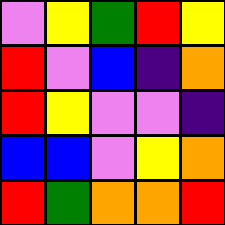[["violet", "yellow", "green", "red", "yellow"], ["red", "violet", "blue", "indigo", "orange"], ["red", "yellow", "violet", "violet", "indigo"], ["blue", "blue", "violet", "yellow", "orange"], ["red", "green", "orange", "orange", "red"]]